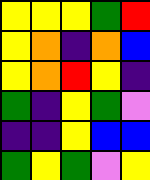[["yellow", "yellow", "yellow", "green", "red"], ["yellow", "orange", "indigo", "orange", "blue"], ["yellow", "orange", "red", "yellow", "indigo"], ["green", "indigo", "yellow", "green", "violet"], ["indigo", "indigo", "yellow", "blue", "blue"], ["green", "yellow", "green", "violet", "yellow"]]